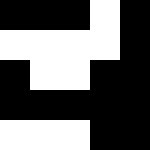[["black", "black", "black", "white", "black"], ["white", "white", "white", "white", "black"], ["black", "white", "white", "black", "black"], ["black", "black", "black", "black", "black"], ["white", "white", "white", "black", "black"]]